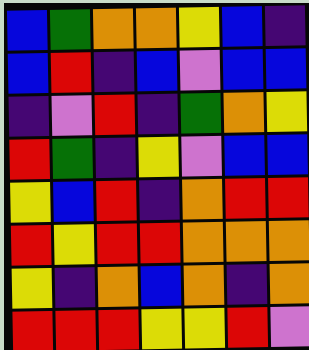[["blue", "green", "orange", "orange", "yellow", "blue", "indigo"], ["blue", "red", "indigo", "blue", "violet", "blue", "blue"], ["indigo", "violet", "red", "indigo", "green", "orange", "yellow"], ["red", "green", "indigo", "yellow", "violet", "blue", "blue"], ["yellow", "blue", "red", "indigo", "orange", "red", "red"], ["red", "yellow", "red", "red", "orange", "orange", "orange"], ["yellow", "indigo", "orange", "blue", "orange", "indigo", "orange"], ["red", "red", "red", "yellow", "yellow", "red", "violet"]]